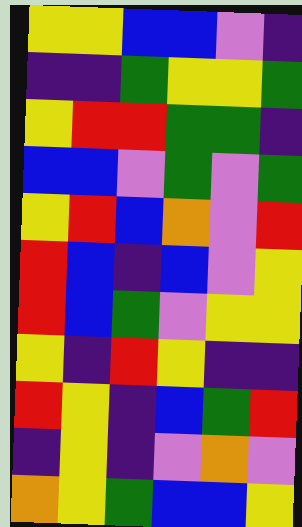[["yellow", "yellow", "blue", "blue", "violet", "indigo"], ["indigo", "indigo", "green", "yellow", "yellow", "green"], ["yellow", "red", "red", "green", "green", "indigo"], ["blue", "blue", "violet", "green", "violet", "green"], ["yellow", "red", "blue", "orange", "violet", "red"], ["red", "blue", "indigo", "blue", "violet", "yellow"], ["red", "blue", "green", "violet", "yellow", "yellow"], ["yellow", "indigo", "red", "yellow", "indigo", "indigo"], ["red", "yellow", "indigo", "blue", "green", "red"], ["indigo", "yellow", "indigo", "violet", "orange", "violet"], ["orange", "yellow", "green", "blue", "blue", "yellow"]]